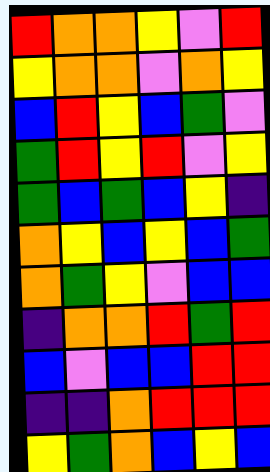[["red", "orange", "orange", "yellow", "violet", "red"], ["yellow", "orange", "orange", "violet", "orange", "yellow"], ["blue", "red", "yellow", "blue", "green", "violet"], ["green", "red", "yellow", "red", "violet", "yellow"], ["green", "blue", "green", "blue", "yellow", "indigo"], ["orange", "yellow", "blue", "yellow", "blue", "green"], ["orange", "green", "yellow", "violet", "blue", "blue"], ["indigo", "orange", "orange", "red", "green", "red"], ["blue", "violet", "blue", "blue", "red", "red"], ["indigo", "indigo", "orange", "red", "red", "red"], ["yellow", "green", "orange", "blue", "yellow", "blue"]]